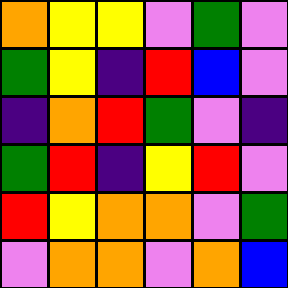[["orange", "yellow", "yellow", "violet", "green", "violet"], ["green", "yellow", "indigo", "red", "blue", "violet"], ["indigo", "orange", "red", "green", "violet", "indigo"], ["green", "red", "indigo", "yellow", "red", "violet"], ["red", "yellow", "orange", "orange", "violet", "green"], ["violet", "orange", "orange", "violet", "orange", "blue"]]